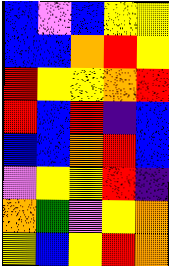[["blue", "violet", "blue", "yellow", "yellow"], ["blue", "blue", "orange", "red", "yellow"], ["red", "yellow", "yellow", "orange", "red"], ["red", "blue", "red", "indigo", "blue"], ["blue", "blue", "orange", "red", "blue"], ["violet", "yellow", "yellow", "red", "indigo"], ["orange", "green", "violet", "yellow", "orange"], ["yellow", "blue", "yellow", "red", "orange"]]